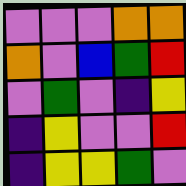[["violet", "violet", "violet", "orange", "orange"], ["orange", "violet", "blue", "green", "red"], ["violet", "green", "violet", "indigo", "yellow"], ["indigo", "yellow", "violet", "violet", "red"], ["indigo", "yellow", "yellow", "green", "violet"]]